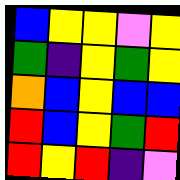[["blue", "yellow", "yellow", "violet", "yellow"], ["green", "indigo", "yellow", "green", "yellow"], ["orange", "blue", "yellow", "blue", "blue"], ["red", "blue", "yellow", "green", "red"], ["red", "yellow", "red", "indigo", "violet"]]